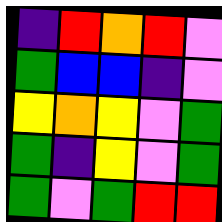[["indigo", "red", "orange", "red", "violet"], ["green", "blue", "blue", "indigo", "violet"], ["yellow", "orange", "yellow", "violet", "green"], ["green", "indigo", "yellow", "violet", "green"], ["green", "violet", "green", "red", "red"]]